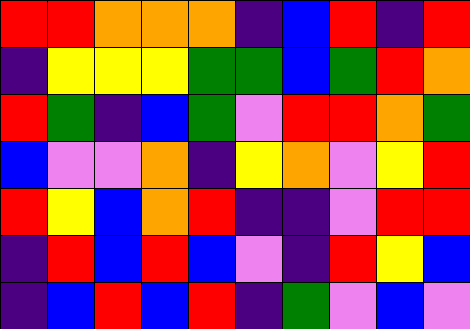[["red", "red", "orange", "orange", "orange", "indigo", "blue", "red", "indigo", "red"], ["indigo", "yellow", "yellow", "yellow", "green", "green", "blue", "green", "red", "orange"], ["red", "green", "indigo", "blue", "green", "violet", "red", "red", "orange", "green"], ["blue", "violet", "violet", "orange", "indigo", "yellow", "orange", "violet", "yellow", "red"], ["red", "yellow", "blue", "orange", "red", "indigo", "indigo", "violet", "red", "red"], ["indigo", "red", "blue", "red", "blue", "violet", "indigo", "red", "yellow", "blue"], ["indigo", "blue", "red", "blue", "red", "indigo", "green", "violet", "blue", "violet"]]